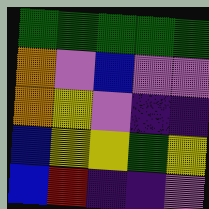[["green", "green", "green", "green", "green"], ["orange", "violet", "blue", "violet", "violet"], ["orange", "yellow", "violet", "indigo", "indigo"], ["blue", "yellow", "yellow", "green", "yellow"], ["blue", "red", "indigo", "indigo", "violet"]]